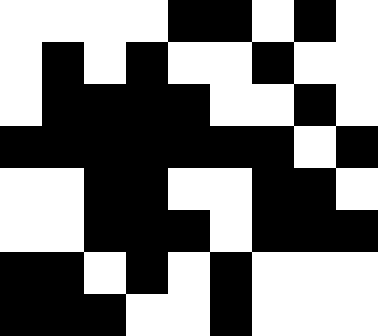[["white", "white", "white", "white", "black", "black", "white", "black", "white"], ["white", "black", "white", "black", "white", "white", "black", "white", "white"], ["white", "black", "black", "black", "black", "white", "white", "black", "white"], ["black", "black", "black", "black", "black", "black", "black", "white", "black"], ["white", "white", "black", "black", "white", "white", "black", "black", "white"], ["white", "white", "black", "black", "black", "white", "black", "black", "black"], ["black", "black", "white", "black", "white", "black", "white", "white", "white"], ["black", "black", "black", "white", "white", "black", "white", "white", "white"]]